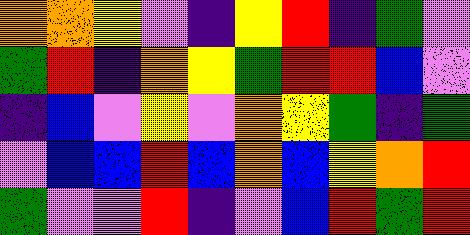[["orange", "orange", "yellow", "violet", "indigo", "yellow", "red", "indigo", "green", "violet"], ["green", "red", "indigo", "orange", "yellow", "green", "red", "red", "blue", "violet"], ["indigo", "blue", "violet", "yellow", "violet", "orange", "yellow", "green", "indigo", "green"], ["violet", "blue", "blue", "red", "blue", "orange", "blue", "yellow", "orange", "red"], ["green", "violet", "violet", "red", "indigo", "violet", "blue", "red", "green", "red"]]